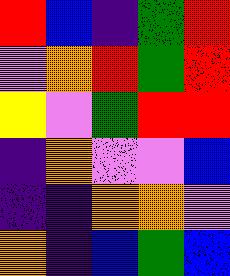[["red", "blue", "indigo", "green", "red"], ["violet", "orange", "red", "green", "red"], ["yellow", "violet", "green", "red", "red"], ["indigo", "orange", "violet", "violet", "blue"], ["indigo", "indigo", "orange", "orange", "violet"], ["orange", "indigo", "blue", "green", "blue"]]